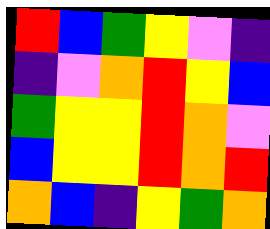[["red", "blue", "green", "yellow", "violet", "indigo"], ["indigo", "violet", "orange", "red", "yellow", "blue"], ["green", "yellow", "yellow", "red", "orange", "violet"], ["blue", "yellow", "yellow", "red", "orange", "red"], ["orange", "blue", "indigo", "yellow", "green", "orange"]]